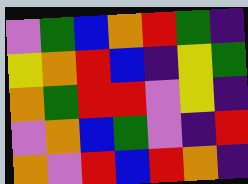[["violet", "green", "blue", "orange", "red", "green", "indigo"], ["yellow", "orange", "red", "blue", "indigo", "yellow", "green"], ["orange", "green", "red", "red", "violet", "yellow", "indigo"], ["violet", "orange", "blue", "green", "violet", "indigo", "red"], ["orange", "violet", "red", "blue", "red", "orange", "indigo"]]